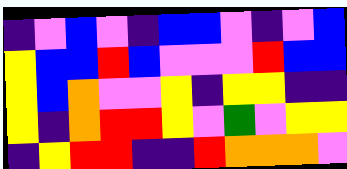[["indigo", "violet", "blue", "violet", "indigo", "blue", "blue", "violet", "indigo", "violet", "blue"], ["yellow", "blue", "blue", "red", "blue", "violet", "violet", "violet", "red", "blue", "blue"], ["yellow", "blue", "orange", "violet", "violet", "yellow", "indigo", "yellow", "yellow", "indigo", "indigo"], ["yellow", "indigo", "orange", "red", "red", "yellow", "violet", "green", "violet", "yellow", "yellow"], ["indigo", "yellow", "red", "red", "indigo", "indigo", "red", "orange", "orange", "orange", "violet"]]